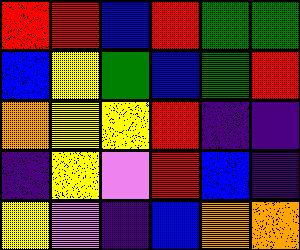[["red", "red", "blue", "red", "green", "green"], ["blue", "yellow", "green", "blue", "green", "red"], ["orange", "yellow", "yellow", "red", "indigo", "indigo"], ["indigo", "yellow", "violet", "red", "blue", "indigo"], ["yellow", "violet", "indigo", "blue", "orange", "orange"]]